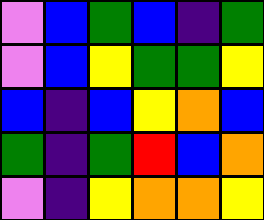[["violet", "blue", "green", "blue", "indigo", "green"], ["violet", "blue", "yellow", "green", "green", "yellow"], ["blue", "indigo", "blue", "yellow", "orange", "blue"], ["green", "indigo", "green", "red", "blue", "orange"], ["violet", "indigo", "yellow", "orange", "orange", "yellow"]]